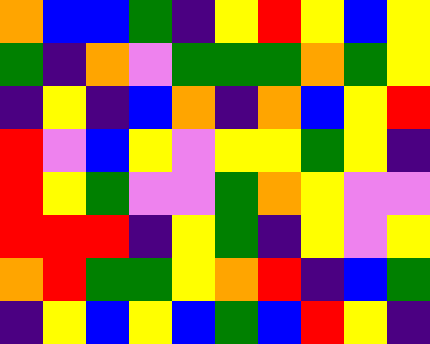[["orange", "blue", "blue", "green", "indigo", "yellow", "red", "yellow", "blue", "yellow"], ["green", "indigo", "orange", "violet", "green", "green", "green", "orange", "green", "yellow"], ["indigo", "yellow", "indigo", "blue", "orange", "indigo", "orange", "blue", "yellow", "red"], ["red", "violet", "blue", "yellow", "violet", "yellow", "yellow", "green", "yellow", "indigo"], ["red", "yellow", "green", "violet", "violet", "green", "orange", "yellow", "violet", "violet"], ["red", "red", "red", "indigo", "yellow", "green", "indigo", "yellow", "violet", "yellow"], ["orange", "red", "green", "green", "yellow", "orange", "red", "indigo", "blue", "green"], ["indigo", "yellow", "blue", "yellow", "blue", "green", "blue", "red", "yellow", "indigo"]]